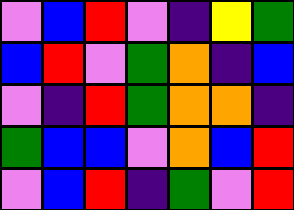[["violet", "blue", "red", "violet", "indigo", "yellow", "green"], ["blue", "red", "violet", "green", "orange", "indigo", "blue"], ["violet", "indigo", "red", "green", "orange", "orange", "indigo"], ["green", "blue", "blue", "violet", "orange", "blue", "red"], ["violet", "blue", "red", "indigo", "green", "violet", "red"]]